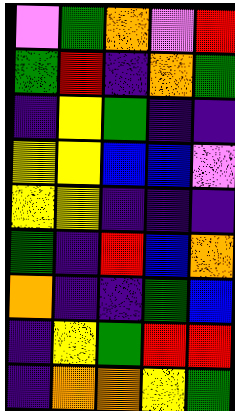[["violet", "green", "orange", "violet", "red"], ["green", "red", "indigo", "orange", "green"], ["indigo", "yellow", "green", "indigo", "indigo"], ["yellow", "yellow", "blue", "blue", "violet"], ["yellow", "yellow", "indigo", "indigo", "indigo"], ["green", "indigo", "red", "blue", "orange"], ["orange", "indigo", "indigo", "green", "blue"], ["indigo", "yellow", "green", "red", "red"], ["indigo", "orange", "orange", "yellow", "green"]]